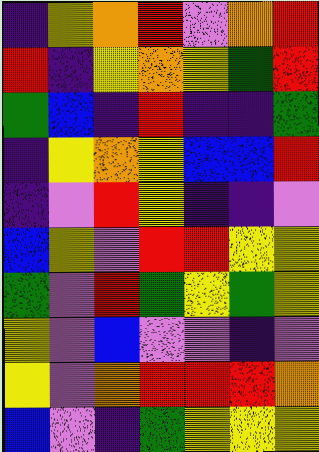[["indigo", "yellow", "orange", "red", "violet", "orange", "red"], ["red", "indigo", "yellow", "orange", "yellow", "green", "red"], ["green", "blue", "indigo", "red", "indigo", "indigo", "green"], ["indigo", "yellow", "orange", "yellow", "blue", "blue", "red"], ["indigo", "violet", "red", "yellow", "indigo", "indigo", "violet"], ["blue", "yellow", "violet", "red", "red", "yellow", "yellow"], ["green", "violet", "red", "green", "yellow", "green", "yellow"], ["yellow", "violet", "blue", "violet", "violet", "indigo", "violet"], ["yellow", "violet", "orange", "red", "red", "red", "orange"], ["blue", "violet", "indigo", "green", "yellow", "yellow", "yellow"]]